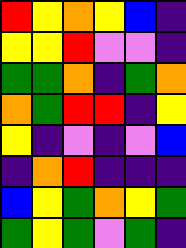[["red", "yellow", "orange", "yellow", "blue", "indigo"], ["yellow", "yellow", "red", "violet", "violet", "indigo"], ["green", "green", "orange", "indigo", "green", "orange"], ["orange", "green", "red", "red", "indigo", "yellow"], ["yellow", "indigo", "violet", "indigo", "violet", "blue"], ["indigo", "orange", "red", "indigo", "indigo", "indigo"], ["blue", "yellow", "green", "orange", "yellow", "green"], ["green", "yellow", "green", "violet", "green", "indigo"]]